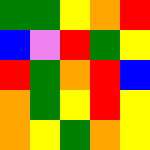[["green", "green", "yellow", "orange", "red"], ["blue", "violet", "red", "green", "yellow"], ["red", "green", "orange", "red", "blue"], ["orange", "green", "yellow", "red", "yellow"], ["orange", "yellow", "green", "orange", "yellow"]]